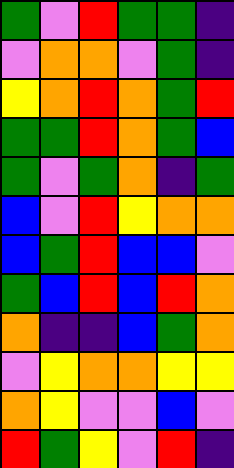[["green", "violet", "red", "green", "green", "indigo"], ["violet", "orange", "orange", "violet", "green", "indigo"], ["yellow", "orange", "red", "orange", "green", "red"], ["green", "green", "red", "orange", "green", "blue"], ["green", "violet", "green", "orange", "indigo", "green"], ["blue", "violet", "red", "yellow", "orange", "orange"], ["blue", "green", "red", "blue", "blue", "violet"], ["green", "blue", "red", "blue", "red", "orange"], ["orange", "indigo", "indigo", "blue", "green", "orange"], ["violet", "yellow", "orange", "orange", "yellow", "yellow"], ["orange", "yellow", "violet", "violet", "blue", "violet"], ["red", "green", "yellow", "violet", "red", "indigo"]]